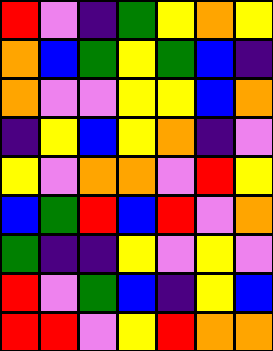[["red", "violet", "indigo", "green", "yellow", "orange", "yellow"], ["orange", "blue", "green", "yellow", "green", "blue", "indigo"], ["orange", "violet", "violet", "yellow", "yellow", "blue", "orange"], ["indigo", "yellow", "blue", "yellow", "orange", "indigo", "violet"], ["yellow", "violet", "orange", "orange", "violet", "red", "yellow"], ["blue", "green", "red", "blue", "red", "violet", "orange"], ["green", "indigo", "indigo", "yellow", "violet", "yellow", "violet"], ["red", "violet", "green", "blue", "indigo", "yellow", "blue"], ["red", "red", "violet", "yellow", "red", "orange", "orange"]]